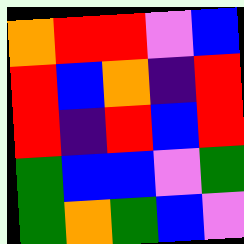[["orange", "red", "red", "violet", "blue"], ["red", "blue", "orange", "indigo", "red"], ["red", "indigo", "red", "blue", "red"], ["green", "blue", "blue", "violet", "green"], ["green", "orange", "green", "blue", "violet"]]